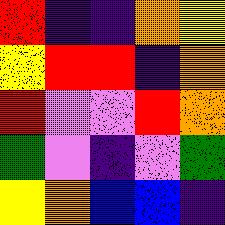[["red", "indigo", "indigo", "orange", "yellow"], ["yellow", "red", "red", "indigo", "orange"], ["red", "violet", "violet", "red", "orange"], ["green", "violet", "indigo", "violet", "green"], ["yellow", "orange", "blue", "blue", "indigo"]]